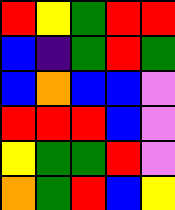[["red", "yellow", "green", "red", "red"], ["blue", "indigo", "green", "red", "green"], ["blue", "orange", "blue", "blue", "violet"], ["red", "red", "red", "blue", "violet"], ["yellow", "green", "green", "red", "violet"], ["orange", "green", "red", "blue", "yellow"]]